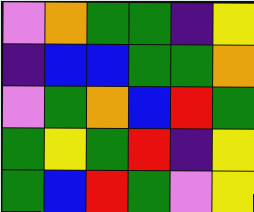[["violet", "orange", "green", "green", "indigo", "yellow"], ["indigo", "blue", "blue", "green", "green", "orange"], ["violet", "green", "orange", "blue", "red", "green"], ["green", "yellow", "green", "red", "indigo", "yellow"], ["green", "blue", "red", "green", "violet", "yellow"]]